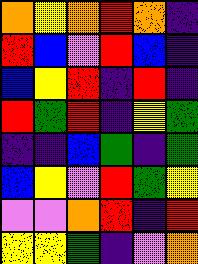[["orange", "yellow", "orange", "red", "orange", "indigo"], ["red", "blue", "violet", "red", "blue", "indigo"], ["blue", "yellow", "red", "indigo", "red", "indigo"], ["red", "green", "red", "indigo", "yellow", "green"], ["indigo", "indigo", "blue", "green", "indigo", "green"], ["blue", "yellow", "violet", "red", "green", "yellow"], ["violet", "violet", "orange", "red", "indigo", "red"], ["yellow", "yellow", "green", "indigo", "violet", "orange"]]